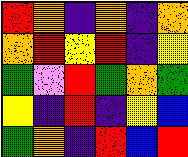[["red", "orange", "indigo", "orange", "indigo", "orange"], ["orange", "red", "yellow", "red", "indigo", "yellow"], ["green", "violet", "red", "green", "orange", "green"], ["yellow", "indigo", "red", "indigo", "yellow", "blue"], ["green", "orange", "indigo", "red", "blue", "red"]]